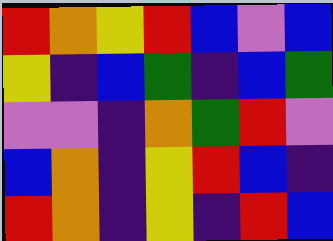[["red", "orange", "yellow", "red", "blue", "violet", "blue"], ["yellow", "indigo", "blue", "green", "indigo", "blue", "green"], ["violet", "violet", "indigo", "orange", "green", "red", "violet"], ["blue", "orange", "indigo", "yellow", "red", "blue", "indigo"], ["red", "orange", "indigo", "yellow", "indigo", "red", "blue"]]